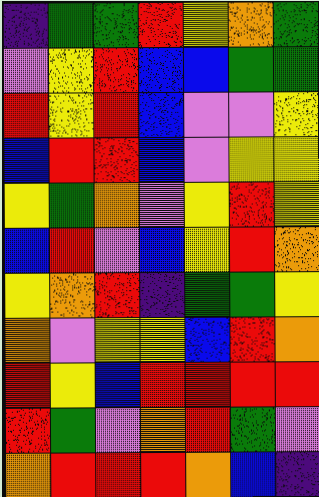[["indigo", "green", "green", "red", "yellow", "orange", "green"], ["violet", "yellow", "red", "blue", "blue", "green", "green"], ["red", "yellow", "red", "blue", "violet", "violet", "yellow"], ["blue", "red", "red", "blue", "violet", "yellow", "yellow"], ["yellow", "green", "orange", "violet", "yellow", "red", "yellow"], ["blue", "red", "violet", "blue", "yellow", "red", "orange"], ["yellow", "orange", "red", "indigo", "green", "green", "yellow"], ["orange", "violet", "yellow", "yellow", "blue", "red", "orange"], ["red", "yellow", "blue", "red", "red", "red", "red"], ["red", "green", "violet", "orange", "red", "green", "violet"], ["orange", "red", "red", "red", "orange", "blue", "indigo"]]